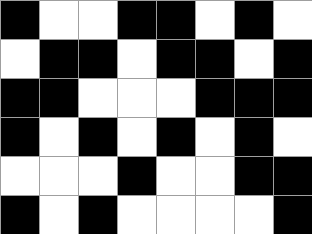[["black", "white", "white", "black", "black", "white", "black", "white"], ["white", "black", "black", "white", "black", "black", "white", "black"], ["black", "black", "white", "white", "white", "black", "black", "black"], ["black", "white", "black", "white", "black", "white", "black", "white"], ["white", "white", "white", "black", "white", "white", "black", "black"], ["black", "white", "black", "white", "white", "white", "white", "black"]]